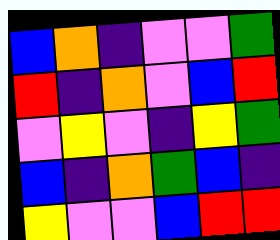[["blue", "orange", "indigo", "violet", "violet", "green"], ["red", "indigo", "orange", "violet", "blue", "red"], ["violet", "yellow", "violet", "indigo", "yellow", "green"], ["blue", "indigo", "orange", "green", "blue", "indigo"], ["yellow", "violet", "violet", "blue", "red", "red"]]